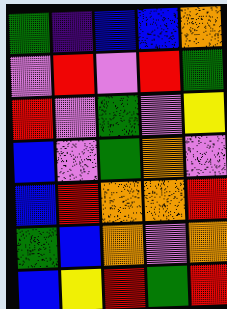[["green", "indigo", "blue", "blue", "orange"], ["violet", "red", "violet", "red", "green"], ["red", "violet", "green", "violet", "yellow"], ["blue", "violet", "green", "orange", "violet"], ["blue", "red", "orange", "orange", "red"], ["green", "blue", "orange", "violet", "orange"], ["blue", "yellow", "red", "green", "red"]]